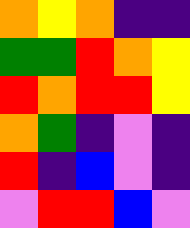[["orange", "yellow", "orange", "indigo", "indigo"], ["green", "green", "red", "orange", "yellow"], ["red", "orange", "red", "red", "yellow"], ["orange", "green", "indigo", "violet", "indigo"], ["red", "indigo", "blue", "violet", "indigo"], ["violet", "red", "red", "blue", "violet"]]